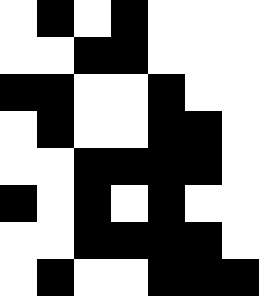[["white", "black", "white", "black", "white", "white", "white"], ["white", "white", "black", "black", "white", "white", "white"], ["black", "black", "white", "white", "black", "white", "white"], ["white", "black", "white", "white", "black", "black", "white"], ["white", "white", "black", "black", "black", "black", "white"], ["black", "white", "black", "white", "black", "white", "white"], ["white", "white", "black", "black", "black", "black", "white"], ["white", "black", "white", "white", "black", "black", "black"]]